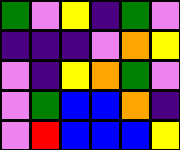[["green", "violet", "yellow", "indigo", "green", "violet"], ["indigo", "indigo", "indigo", "violet", "orange", "yellow"], ["violet", "indigo", "yellow", "orange", "green", "violet"], ["violet", "green", "blue", "blue", "orange", "indigo"], ["violet", "red", "blue", "blue", "blue", "yellow"]]